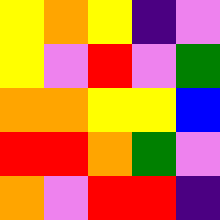[["yellow", "orange", "yellow", "indigo", "violet"], ["yellow", "violet", "red", "violet", "green"], ["orange", "orange", "yellow", "yellow", "blue"], ["red", "red", "orange", "green", "violet"], ["orange", "violet", "red", "red", "indigo"]]